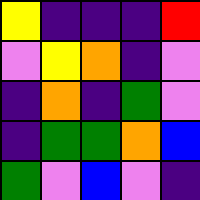[["yellow", "indigo", "indigo", "indigo", "red"], ["violet", "yellow", "orange", "indigo", "violet"], ["indigo", "orange", "indigo", "green", "violet"], ["indigo", "green", "green", "orange", "blue"], ["green", "violet", "blue", "violet", "indigo"]]